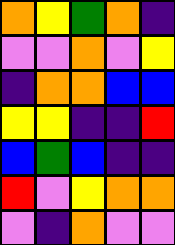[["orange", "yellow", "green", "orange", "indigo"], ["violet", "violet", "orange", "violet", "yellow"], ["indigo", "orange", "orange", "blue", "blue"], ["yellow", "yellow", "indigo", "indigo", "red"], ["blue", "green", "blue", "indigo", "indigo"], ["red", "violet", "yellow", "orange", "orange"], ["violet", "indigo", "orange", "violet", "violet"]]